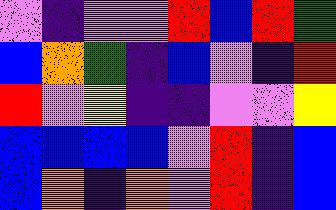[["violet", "indigo", "violet", "violet", "red", "blue", "red", "green"], ["blue", "orange", "green", "indigo", "blue", "violet", "indigo", "red"], ["red", "violet", "yellow", "indigo", "indigo", "violet", "violet", "yellow"], ["blue", "blue", "blue", "blue", "violet", "red", "indigo", "blue"], ["blue", "orange", "indigo", "orange", "violet", "red", "indigo", "blue"]]